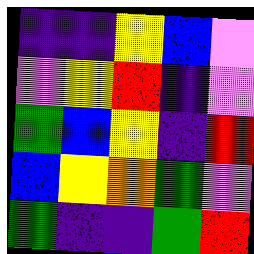[["indigo", "indigo", "yellow", "blue", "violet"], ["violet", "yellow", "red", "indigo", "violet"], ["green", "blue", "yellow", "indigo", "red"], ["blue", "yellow", "orange", "green", "violet"], ["green", "indigo", "indigo", "green", "red"]]